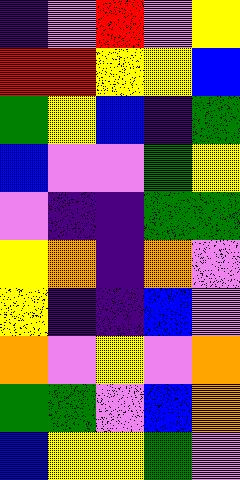[["indigo", "violet", "red", "violet", "yellow"], ["red", "red", "yellow", "yellow", "blue"], ["green", "yellow", "blue", "indigo", "green"], ["blue", "violet", "violet", "green", "yellow"], ["violet", "indigo", "indigo", "green", "green"], ["yellow", "orange", "indigo", "orange", "violet"], ["yellow", "indigo", "indigo", "blue", "violet"], ["orange", "violet", "yellow", "violet", "orange"], ["green", "green", "violet", "blue", "orange"], ["blue", "yellow", "yellow", "green", "violet"]]